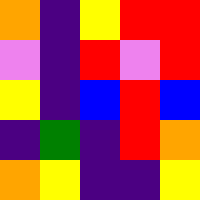[["orange", "indigo", "yellow", "red", "red"], ["violet", "indigo", "red", "violet", "red"], ["yellow", "indigo", "blue", "red", "blue"], ["indigo", "green", "indigo", "red", "orange"], ["orange", "yellow", "indigo", "indigo", "yellow"]]